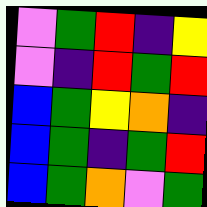[["violet", "green", "red", "indigo", "yellow"], ["violet", "indigo", "red", "green", "red"], ["blue", "green", "yellow", "orange", "indigo"], ["blue", "green", "indigo", "green", "red"], ["blue", "green", "orange", "violet", "green"]]